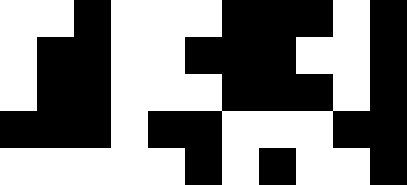[["white", "white", "black", "white", "white", "white", "black", "black", "black", "white", "black"], ["white", "black", "black", "white", "white", "black", "black", "black", "white", "white", "black"], ["white", "black", "black", "white", "white", "white", "black", "black", "black", "white", "black"], ["black", "black", "black", "white", "black", "black", "white", "white", "white", "black", "black"], ["white", "white", "white", "white", "white", "black", "white", "black", "white", "white", "black"]]